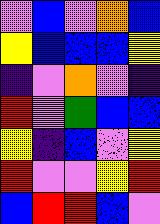[["violet", "blue", "violet", "orange", "blue"], ["yellow", "blue", "blue", "blue", "yellow"], ["indigo", "violet", "orange", "violet", "indigo"], ["red", "violet", "green", "blue", "blue"], ["yellow", "indigo", "blue", "violet", "yellow"], ["red", "violet", "violet", "yellow", "red"], ["blue", "red", "red", "blue", "violet"]]